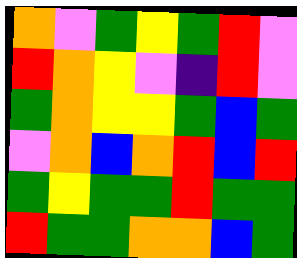[["orange", "violet", "green", "yellow", "green", "red", "violet"], ["red", "orange", "yellow", "violet", "indigo", "red", "violet"], ["green", "orange", "yellow", "yellow", "green", "blue", "green"], ["violet", "orange", "blue", "orange", "red", "blue", "red"], ["green", "yellow", "green", "green", "red", "green", "green"], ["red", "green", "green", "orange", "orange", "blue", "green"]]